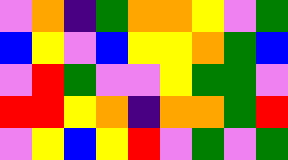[["violet", "orange", "indigo", "green", "orange", "orange", "yellow", "violet", "green"], ["blue", "yellow", "violet", "blue", "yellow", "yellow", "orange", "green", "blue"], ["violet", "red", "green", "violet", "violet", "yellow", "green", "green", "violet"], ["red", "red", "yellow", "orange", "indigo", "orange", "orange", "green", "red"], ["violet", "yellow", "blue", "yellow", "red", "violet", "green", "violet", "green"]]